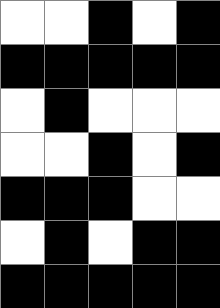[["white", "white", "black", "white", "black"], ["black", "black", "black", "black", "black"], ["white", "black", "white", "white", "white"], ["white", "white", "black", "white", "black"], ["black", "black", "black", "white", "white"], ["white", "black", "white", "black", "black"], ["black", "black", "black", "black", "black"]]